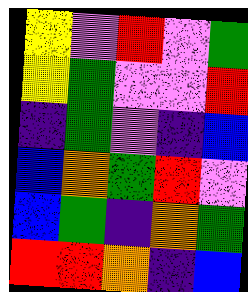[["yellow", "violet", "red", "violet", "green"], ["yellow", "green", "violet", "violet", "red"], ["indigo", "green", "violet", "indigo", "blue"], ["blue", "orange", "green", "red", "violet"], ["blue", "green", "indigo", "orange", "green"], ["red", "red", "orange", "indigo", "blue"]]